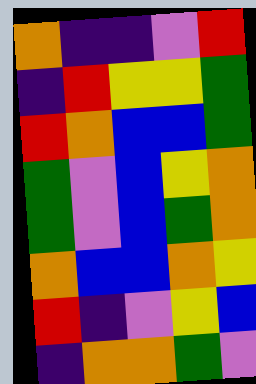[["orange", "indigo", "indigo", "violet", "red"], ["indigo", "red", "yellow", "yellow", "green"], ["red", "orange", "blue", "blue", "green"], ["green", "violet", "blue", "yellow", "orange"], ["green", "violet", "blue", "green", "orange"], ["orange", "blue", "blue", "orange", "yellow"], ["red", "indigo", "violet", "yellow", "blue"], ["indigo", "orange", "orange", "green", "violet"]]